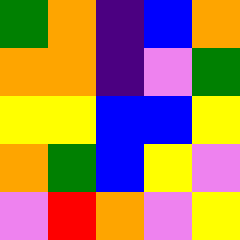[["green", "orange", "indigo", "blue", "orange"], ["orange", "orange", "indigo", "violet", "green"], ["yellow", "yellow", "blue", "blue", "yellow"], ["orange", "green", "blue", "yellow", "violet"], ["violet", "red", "orange", "violet", "yellow"]]